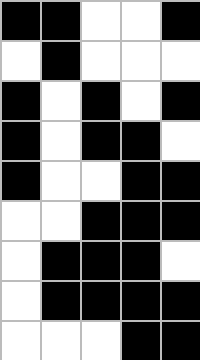[["black", "black", "white", "white", "black"], ["white", "black", "white", "white", "white"], ["black", "white", "black", "white", "black"], ["black", "white", "black", "black", "white"], ["black", "white", "white", "black", "black"], ["white", "white", "black", "black", "black"], ["white", "black", "black", "black", "white"], ["white", "black", "black", "black", "black"], ["white", "white", "white", "black", "black"]]